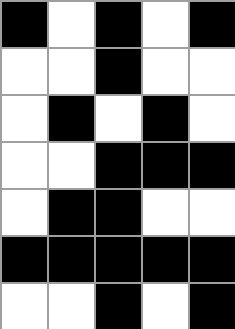[["black", "white", "black", "white", "black"], ["white", "white", "black", "white", "white"], ["white", "black", "white", "black", "white"], ["white", "white", "black", "black", "black"], ["white", "black", "black", "white", "white"], ["black", "black", "black", "black", "black"], ["white", "white", "black", "white", "black"]]